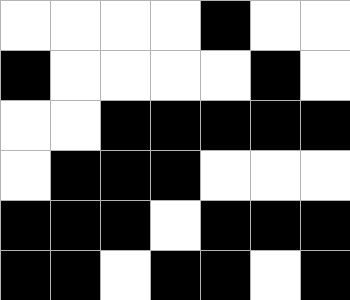[["white", "white", "white", "white", "black", "white", "white"], ["black", "white", "white", "white", "white", "black", "white"], ["white", "white", "black", "black", "black", "black", "black"], ["white", "black", "black", "black", "white", "white", "white"], ["black", "black", "black", "white", "black", "black", "black"], ["black", "black", "white", "black", "black", "white", "black"]]